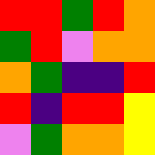[["red", "red", "green", "red", "orange"], ["green", "red", "violet", "orange", "orange"], ["orange", "green", "indigo", "indigo", "red"], ["red", "indigo", "red", "red", "yellow"], ["violet", "green", "orange", "orange", "yellow"]]